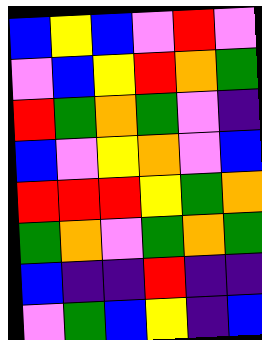[["blue", "yellow", "blue", "violet", "red", "violet"], ["violet", "blue", "yellow", "red", "orange", "green"], ["red", "green", "orange", "green", "violet", "indigo"], ["blue", "violet", "yellow", "orange", "violet", "blue"], ["red", "red", "red", "yellow", "green", "orange"], ["green", "orange", "violet", "green", "orange", "green"], ["blue", "indigo", "indigo", "red", "indigo", "indigo"], ["violet", "green", "blue", "yellow", "indigo", "blue"]]